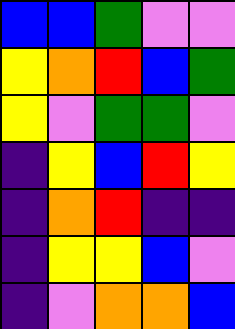[["blue", "blue", "green", "violet", "violet"], ["yellow", "orange", "red", "blue", "green"], ["yellow", "violet", "green", "green", "violet"], ["indigo", "yellow", "blue", "red", "yellow"], ["indigo", "orange", "red", "indigo", "indigo"], ["indigo", "yellow", "yellow", "blue", "violet"], ["indigo", "violet", "orange", "orange", "blue"]]